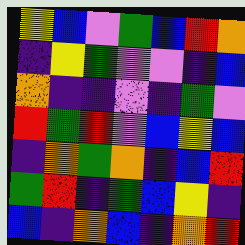[["yellow", "blue", "violet", "green", "blue", "red", "orange"], ["indigo", "yellow", "green", "violet", "violet", "indigo", "blue"], ["orange", "indigo", "indigo", "violet", "indigo", "green", "violet"], ["red", "green", "red", "violet", "blue", "yellow", "blue"], ["indigo", "orange", "green", "orange", "indigo", "blue", "red"], ["green", "red", "indigo", "green", "blue", "yellow", "indigo"], ["blue", "indigo", "orange", "blue", "indigo", "orange", "red"]]